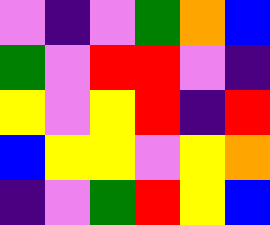[["violet", "indigo", "violet", "green", "orange", "blue"], ["green", "violet", "red", "red", "violet", "indigo"], ["yellow", "violet", "yellow", "red", "indigo", "red"], ["blue", "yellow", "yellow", "violet", "yellow", "orange"], ["indigo", "violet", "green", "red", "yellow", "blue"]]